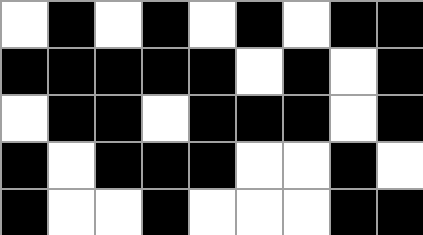[["white", "black", "white", "black", "white", "black", "white", "black", "black"], ["black", "black", "black", "black", "black", "white", "black", "white", "black"], ["white", "black", "black", "white", "black", "black", "black", "white", "black"], ["black", "white", "black", "black", "black", "white", "white", "black", "white"], ["black", "white", "white", "black", "white", "white", "white", "black", "black"]]